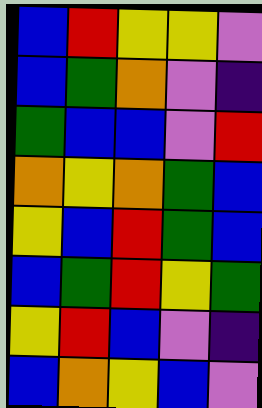[["blue", "red", "yellow", "yellow", "violet"], ["blue", "green", "orange", "violet", "indigo"], ["green", "blue", "blue", "violet", "red"], ["orange", "yellow", "orange", "green", "blue"], ["yellow", "blue", "red", "green", "blue"], ["blue", "green", "red", "yellow", "green"], ["yellow", "red", "blue", "violet", "indigo"], ["blue", "orange", "yellow", "blue", "violet"]]